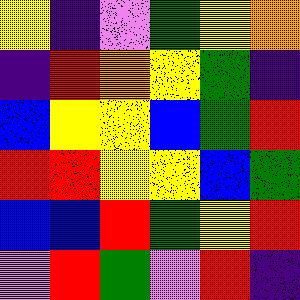[["yellow", "indigo", "violet", "green", "yellow", "orange"], ["indigo", "red", "orange", "yellow", "green", "indigo"], ["blue", "yellow", "yellow", "blue", "green", "red"], ["red", "red", "yellow", "yellow", "blue", "green"], ["blue", "blue", "red", "green", "yellow", "red"], ["violet", "red", "green", "violet", "red", "indigo"]]